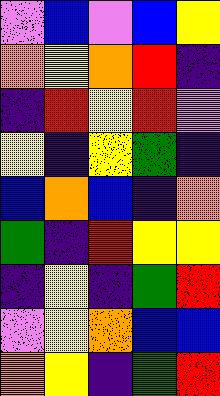[["violet", "blue", "violet", "blue", "yellow"], ["orange", "yellow", "orange", "red", "indigo"], ["indigo", "red", "yellow", "red", "violet"], ["yellow", "indigo", "yellow", "green", "indigo"], ["blue", "orange", "blue", "indigo", "orange"], ["green", "indigo", "red", "yellow", "yellow"], ["indigo", "yellow", "indigo", "green", "red"], ["violet", "yellow", "orange", "blue", "blue"], ["orange", "yellow", "indigo", "green", "red"]]